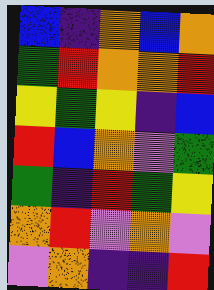[["blue", "indigo", "orange", "blue", "orange"], ["green", "red", "orange", "orange", "red"], ["yellow", "green", "yellow", "indigo", "blue"], ["red", "blue", "orange", "violet", "green"], ["green", "indigo", "red", "green", "yellow"], ["orange", "red", "violet", "orange", "violet"], ["violet", "orange", "indigo", "indigo", "red"]]